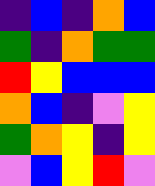[["indigo", "blue", "indigo", "orange", "blue"], ["green", "indigo", "orange", "green", "green"], ["red", "yellow", "blue", "blue", "blue"], ["orange", "blue", "indigo", "violet", "yellow"], ["green", "orange", "yellow", "indigo", "yellow"], ["violet", "blue", "yellow", "red", "violet"]]